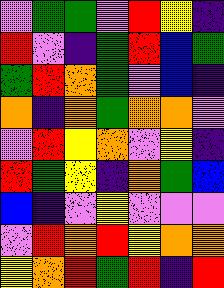[["violet", "green", "green", "violet", "red", "yellow", "indigo"], ["red", "violet", "indigo", "green", "red", "blue", "green"], ["green", "red", "orange", "green", "violet", "blue", "indigo"], ["orange", "indigo", "orange", "green", "orange", "orange", "violet"], ["violet", "red", "yellow", "orange", "violet", "yellow", "indigo"], ["red", "green", "yellow", "indigo", "orange", "green", "blue"], ["blue", "indigo", "violet", "yellow", "violet", "violet", "violet"], ["violet", "red", "orange", "red", "yellow", "orange", "orange"], ["yellow", "orange", "red", "green", "red", "indigo", "red"]]